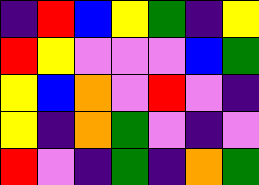[["indigo", "red", "blue", "yellow", "green", "indigo", "yellow"], ["red", "yellow", "violet", "violet", "violet", "blue", "green"], ["yellow", "blue", "orange", "violet", "red", "violet", "indigo"], ["yellow", "indigo", "orange", "green", "violet", "indigo", "violet"], ["red", "violet", "indigo", "green", "indigo", "orange", "green"]]